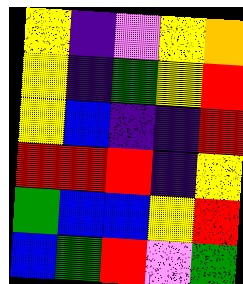[["yellow", "indigo", "violet", "yellow", "orange"], ["yellow", "indigo", "green", "yellow", "red"], ["yellow", "blue", "indigo", "indigo", "red"], ["red", "red", "red", "indigo", "yellow"], ["green", "blue", "blue", "yellow", "red"], ["blue", "green", "red", "violet", "green"]]